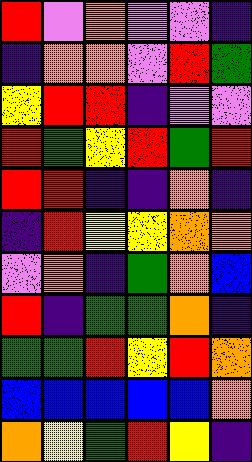[["red", "violet", "orange", "violet", "violet", "indigo"], ["indigo", "orange", "orange", "violet", "red", "green"], ["yellow", "red", "red", "indigo", "violet", "violet"], ["red", "green", "yellow", "red", "green", "red"], ["red", "red", "indigo", "indigo", "orange", "indigo"], ["indigo", "red", "yellow", "yellow", "orange", "orange"], ["violet", "orange", "indigo", "green", "orange", "blue"], ["red", "indigo", "green", "green", "orange", "indigo"], ["green", "green", "red", "yellow", "red", "orange"], ["blue", "blue", "blue", "blue", "blue", "orange"], ["orange", "yellow", "green", "red", "yellow", "indigo"]]